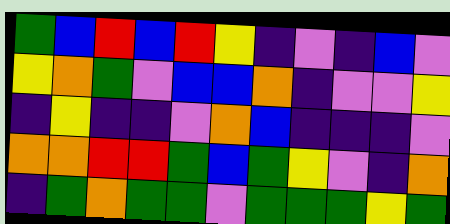[["green", "blue", "red", "blue", "red", "yellow", "indigo", "violet", "indigo", "blue", "violet"], ["yellow", "orange", "green", "violet", "blue", "blue", "orange", "indigo", "violet", "violet", "yellow"], ["indigo", "yellow", "indigo", "indigo", "violet", "orange", "blue", "indigo", "indigo", "indigo", "violet"], ["orange", "orange", "red", "red", "green", "blue", "green", "yellow", "violet", "indigo", "orange"], ["indigo", "green", "orange", "green", "green", "violet", "green", "green", "green", "yellow", "green"]]